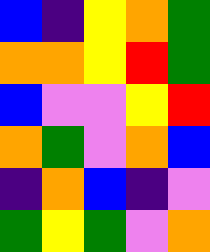[["blue", "indigo", "yellow", "orange", "green"], ["orange", "orange", "yellow", "red", "green"], ["blue", "violet", "violet", "yellow", "red"], ["orange", "green", "violet", "orange", "blue"], ["indigo", "orange", "blue", "indigo", "violet"], ["green", "yellow", "green", "violet", "orange"]]